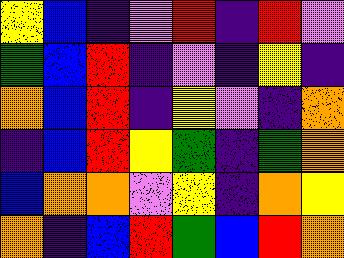[["yellow", "blue", "indigo", "violet", "red", "indigo", "red", "violet"], ["green", "blue", "red", "indigo", "violet", "indigo", "yellow", "indigo"], ["orange", "blue", "red", "indigo", "yellow", "violet", "indigo", "orange"], ["indigo", "blue", "red", "yellow", "green", "indigo", "green", "orange"], ["blue", "orange", "orange", "violet", "yellow", "indigo", "orange", "yellow"], ["orange", "indigo", "blue", "red", "green", "blue", "red", "orange"]]